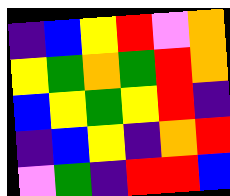[["indigo", "blue", "yellow", "red", "violet", "orange"], ["yellow", "green", "orange", "green", "red", "orange"], ["blue", "yellow", "green", "yellow", "red", "indigo"], ["indigo", "blue", "yellow", "indigo", "orange", "red"], ["violet", "green", "indigo", "red", "red", "blue"]]